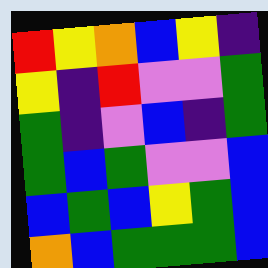[["red", "yellow", "orange", "blue", "yellow", "indigo"], ["yellow", "indigo", "red", "violet", "violet", "green"], ["green", "indigo", "violet", "blue", "indigo", "green"], ["green", "blue", "green", "violet", "violet", "blue"], ["blue", "green", "blue", "yellow", "green", "blue"], ["orange", "blue", "green", "green", "green", "blue"]]